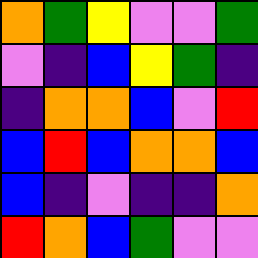[["orange", "green", "yellow", "violet", "violet", "green"], ["violet", "indigo", "blue", "yellow", "green", "indigo"], ["indigo", "orange", "orange", "blue", "violet", "red"], ["blue", "red", "blue", "orange", "orange", "blue"], ["blue", "indigo", "violet", "indigo", "indigo", "orange"], ["red", "orange", "blue", "green", "violet", "violet"]]